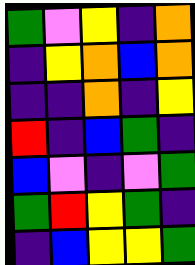[["green", "violet", "yellow", "indigo", "orange"], ["indigo", "yellow", "orange", "blue", "orange"], ["indigo", "indigo", "orange", "indigo", "yellow"], ["red", "indigo", "blue", "green", "indigo"], ["blue", "violet", "indigo", "violet", "green"], ["green", "red", "yellow", "green", "indigo"], ["indigo", "blue", "yellow", "yellow", "green"]]